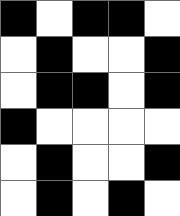[["black", "white", "black", "black", "white"], ["white", "black", "white", "white", "black"], ["white", "black", "black", "white", "black"], ["black", "white", "white", "white", "white"], ["white", "black", "white", "white", "black"], ["white", "black", "white", "black", "white"]]